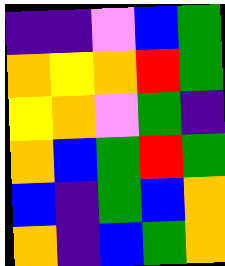[["indigo", "indigo", "violet", "blue", "green"], ["orange", "yellow", "orange", "red", "green"], ["yellow", "orange", "violet", "green", "indigo"], ["orange", "blue", "green", "red", "green"], ["blue", "indigo", "green", "blue", "orange"], ["orange", "indigo", "blue", "green", "orange"]]